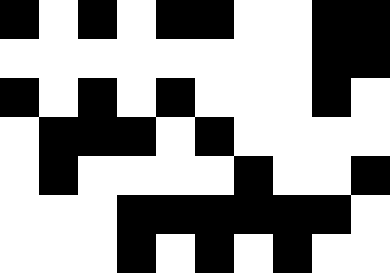[["black", "white", "black", "white", "black", "black", "white", "white", "black", "black"], ["white", "white", "white", "white", "white", "white", "white", "white", "black", "black"], ["black", "white", "black", "white", "black", "white", "white", "white", "black", "white"], ["white", "black", "black", "black", "white", "black", "white", "white", "white", "white"], ["white", "black", "white", "white", "white", "white", "black", "white", "white", "black"], ["white", "white", "white", "black", "black", "black", "black", "black", "black", "white"], ["white", "white", "white", "black", "white", "black", "white", "black", "white", "white"]]